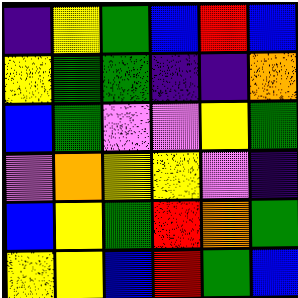[["indigo", "yellow", "green", "blue", "red", "blue"], ["yellow", "green", "green", "indigo", "indigo", "orange"], ["blue", "green", "violet", "violet", "yellow", "green"], ["violet", "orange", "yellow", "yellow", "violet", "indigo"], ["blue", "yellow", "green", "red", "orange", "green"], ["yellow", "yellow", "blue", "red", "green", "blue"]]